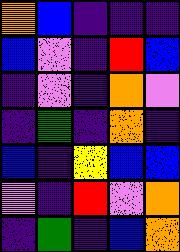[["orange", "blue", "indigo", "indigo", "indigo"], ["blue", "violet", "indigo", "red", "blue"], ["indigo", "violet", "indigo", "orange", "violet"], ["indigo", "green", "indigo", "orange", "indigo"], ["blue", "indigo", "yellow", "blue", "blue"], ["violet", "indigo", "red", "violet", "orange"], ["indigo", "green", "indigo", "blue", "orange"]]